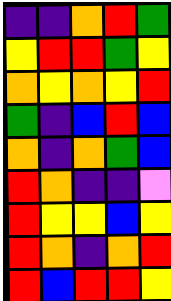[["indigo", "indigo", "orange", "red", "green"], ["yellow", "red", "red", "green", "yellow"], ["orange", "yellow", "orange", "yellow", "red"], ["green", "indigo", "blue", "red", "blue"], ["orange", "indigo", "orange", "green", "blue"], ["red", "orange", "indigo", "indigo", "violet"], ["red", "yellow", "yellow", "blue", "yellow"], ["red", "orange", "indigo", "orange", "red"], ["red", "blue", "red", "red", "yellow"]]